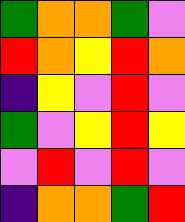[["green", "orange", "orange", "green", "violet"], ["red", "orange", "yellow", "red", "orange"], ["indigo", "yellow", "violet", "red", "violet"], ["green", "violet", "yellow", "red", "yellow"], ["violet", "red", "violet", "red", "violet"], ["indigo", "orange", "orange", "green", "red"]]